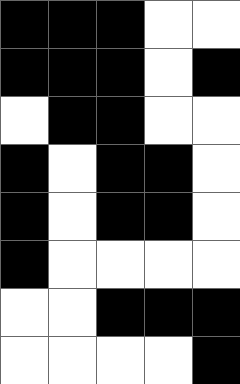[["black", "black", "black", "white", "white"], ["black", "black", "black", "white", "black"], ["white", "black", "black", "white", "white"], ["black", "white", "black", "black", "white"], ["black", "white", "black", "black", "white"], ["black", "white", "white", "white", "white"], ["white", "white", "black", "black", "black"], ["white", "white", "white", "white", "black"]]